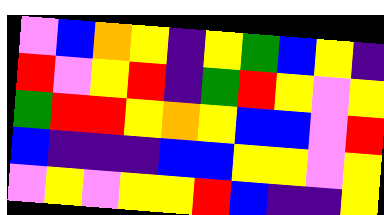[["violet", "blue", "orange", "yellow", "indigo", "yellow", "green", "blue", "yellow", "indigo"], ["red", "violet", "yellow", "red", "indigo", "green", "red", "yellow", "violet", "yellow"], ["green", "red", "red", "yellow", "orange", "yellow", "blue", "blue", "violet", "red"], ["blue", "indigo", "indigo", "indigo", "blue", "blue", "yellow", "yellow", "violet", "yellow"], ["violet", "yellow", "violet", "yellow", "yellow", "red", "blue", "indigo", "indigo", "yellow"]]